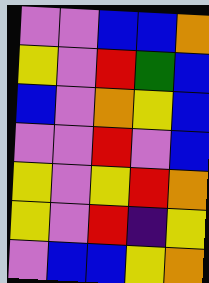[["violet", "violet", "blue", "blue", "orange"], ["yellow", "violet", "red", "green", "blue"], ["blue", "violet", "orange", "yellow", "blue"], ["violet", "violet", "red", "violet", "blue"], ["yellow", "violet", "yellow", "red", "orange"], ["yellow", "violet", "red", "indigo", "yellow"], ["violet", "blue", "blue", "yellow", "orange"]]